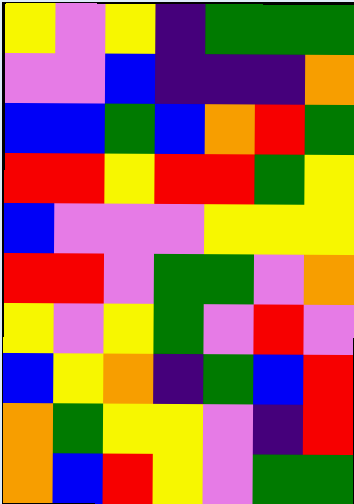[["yellow", "violet", "yellow", "indigo", "green", "green", "green"], ["violet", "violet", "blue", "indigo", "indigo", "indigo", "orange"], ["blue", "blue", "green", "blue", "orange", "red", "green"], ["red", "red", "yellow", "red", "red", "green", "yellow"], ["blue", "violet", "violet", "violet", "yellow", "yellow", "yellow"], ["red", "red", "violet", "green", "green", "violet", "orange"], ["yellow", "violet", "yellow", "green", "violet", "red", "violet"], ["blue", "yellow", "orange", "indigo", "green", "blue", "red"], ["orange", "green", "yellow", "yellow", "violet", "indigo", "red"], ["orange", "blue", "red", "yellow", "violet", "green", "green"]]